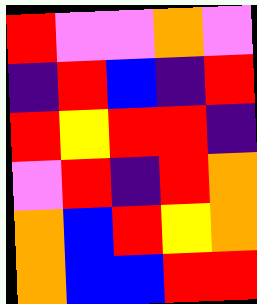[["red", "violet", "violet", "orange", "violet"], ["indigo", "red", "blue", "indigo", "red"], ["red", "yellow", "red", "red", "indigo"], ["violet", "red", "indigo", "red", "orange"], ["orange", "blue", "red", "yellow", "orange"], ["orange", "blue", "blue", "red", "red"]]